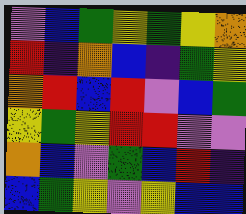[["violet", "blue", "green", "yellow", "green", "yellow", "orange"], ["red", "indigo", "orange", "blue", "indigo", "green", "yellow"], ["orange", "red", "blue", "red", "violet", "blue", "green"], ["yellow", "green", "yellow", "red", "red", "violet", "violet"], ["orange", "blue", "violet", "green", "blue", "red", "indigo"], ["blue", "green", "yellow", "violet", "yellow", "blue", "blue"]]